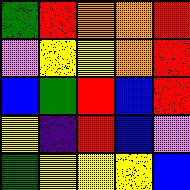[["green", "red", "orange", "orange", "red"], ["violet", "yellow", "yellow", "orange", "red"], ["blue", "green", "red", "blue", "red"], ["yellow", "indigo", "red", "blue", "violet"], ["green", "yellow", "yellow", "yellow", "blue"]]